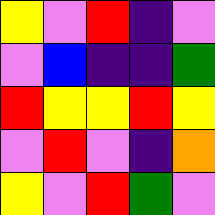[["yellow", "violet", "red", "indigo", "violet"], ["violet", "blue", "indigo", "indigo", "green"], ["red", "yellow", "yellow", "red", "yellow"], ["violet", "red", "violet", "indigo", "orange"], ["yellow", "violet", "red", "green", "violet"]]